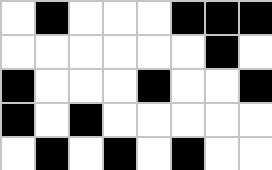[["white", "black", "white", "white", "white", "black", "black", "black"], ["white", "white", "white", "white", "white", "white", "black", "white"], ["black", "white", "white", "white", "black", "white", "white", "black"], ["black", "white", "black", "white", "white", "white", "white", "white"], ["white", "black", "white", "black", "white", "black", "white", "white"]]